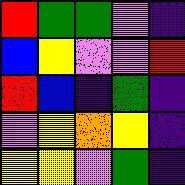[["red", "green", "green", "violet", "indigo"], ["blue", "yellow", "violet", "violet", "red"], ["red", "blue", "indigo", "green", "indigo"], ["violet", "yellow", "orange", "yellow", "indigo"], ["yellow", "yellow", "violet", "green", "indigo"]]